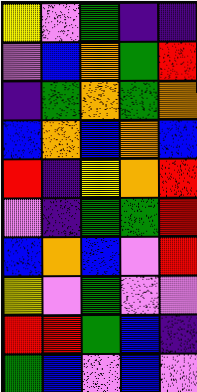[["yellow", "violet", "green", "indigo", "indigo"], ["violet", "blue", "orange", "green", "red"], ["indigo", "green", "orange", "green", "orange"], ["blue", "orange", "blue", "orange", "blue"], ["red", "indigo", "yellow", "orange", "red"], ["violet", "indigo", "green", "green", "red"], ["blue", "orange", "blue", "violet", "red"], ["yellow", "violet", "green", "violet", "violet"], ["red", "red", "green", "blue", "indigo"], ["green", "blue", "violet", "blue", "violet"]]